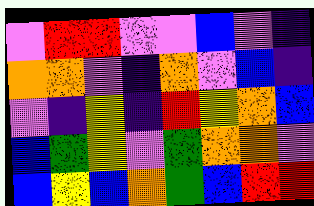[["violet", "red", "red", "violet", "violet", "blue", "violet", "indigo"], ["orange", "orange", "violet", "indigo", "orange", "violet", "blue", "indigo"], ["violet", "indigo", "yellow", "indigo", "red", "yellow", "orange", "blue"], ["blue", "green", "yellow", "violet", "green", "orange", "orange", "violet"], ["blue", "yellow", "blue", "orange", "green", "blue", "red", "red"]]